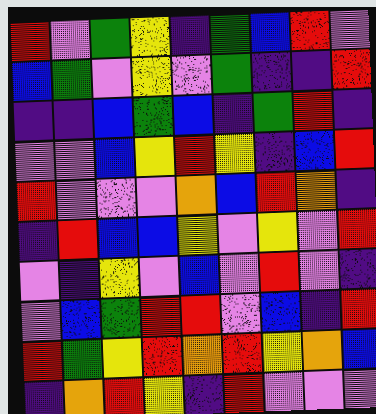[["red", "violet", "green", "yellow", "indigo", "green", "blue", "red", "violet"], ["blue", "green", "violet", "yellow", "violet", "green", "indigo", "indigo", "red"], ["indigo", "indigo", "blue", "green", "blue", "indigo", "green", "red", "indigo"], ["violet", "violet", "blue", "yellow", "red", "yellow", "indigo", "blue", "red"], ["red", "violet", "violet", "violet", "orange", "blue", "red", "orange", "indigo"], ["indigo", "red", "blue", "blue", "yellow", "violet", "yellow", "violet", "red"], ["violet", "indigo", "yellow", "violet", "blue", "violet", "red", "violet", "indigo"], ["violet", "blue", "green", "red", "red", "violet", "blue", "indigo", "red"], ["red", "green", "yellow", "red", "orange", "red", "yellow", "orange", "blue"], ["indigo", "orange", "red", "yellow", "indigo", "red", "violet", "violet", "violet"]]